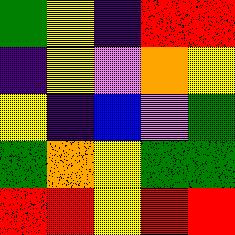[["green", "yellow", "indigo", "red", "red"], ["indigo", "yellow", "violet", "orange", "yellow"], ["yellow", "indigo", "blue", "violet", "green"], ["green", "orange", "yellow", "green", "green"], ["red", "red", "yellow", "red", "red"]]